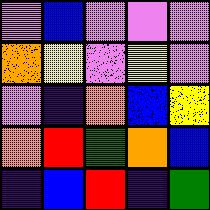[["violet", "blue", "violet", "violet", "violet"], ["orange", "yellow", "violet", "yellow", "violet"], ["violet", "indigo", "orange", "blue", "yellow"], ["orange", "red", "green", "orange", "blue"], ["indigo", "blue", "red", "indigo", "green"]]